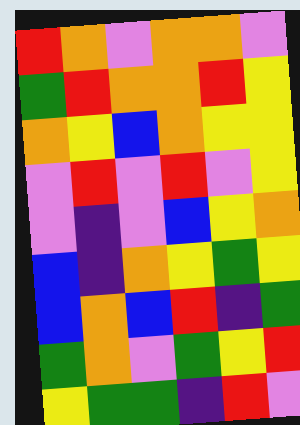[["red", "orange", "violet", "orange", "orange", "violet"], ["green", "red", "orange", "orange", "red", "yellow"], ["orange", "yellow", "blue", "orange", "yellow", "yellow"], ["violet", "red", "violet", "red", "violet", "yellow"], ["violet", "indigo", "violet", "blue", "yellow", "orange"], ["blue", "indigo", "orange", "yellow", "green", "yellow"], ["blue", "orange", "blue", "red", "indigo", "green"], ["green", "orange", "violet", "green", "yellow", "red"], ["yellow", "green", "green", "indigo", "red", "violet"]]